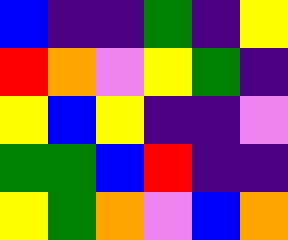[["blue", "indigo", "indigo", "green", "indigo", "yellow"], ["red", "orange", "violet", "yellow", "green", "indigo"], ["yellow", "blue", "yellow", "indigo", "indigo", "violet"], ["green", "green", "blue", "red", "indigo", "indigo"], ["yellow", "green", "orange", "violet", "blue", "orange"]]